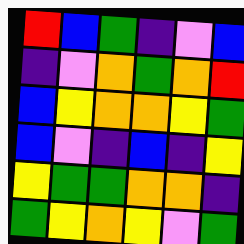[["red", "blue", "green", "indigo", "violet", "blue"], ["indigo", "violet", "orange", "green", "orange", "red"], ["blue", "yellow", "orange", "orange", "yellow", "green"], ["blue", "violet", "indigo", "blue", "indigo", "yellow"], ["yellow", "green", "green", "orange", "orange", "indigo"], ["green", "yellow", "orange", "yellow", "violet", "green"]]